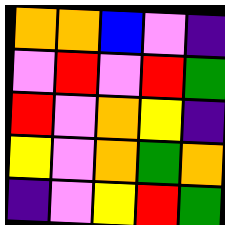[["orange", "orange", "blue", "violet", "indigo"], ["violet", "red", "violet", "red", "green"], ["red", "violet", "orange", "yellow", "indigo"], ["yellow", "violet", "orange", "green", "orange"], ["indigo", "violet", "yellow", "red", "green"]]